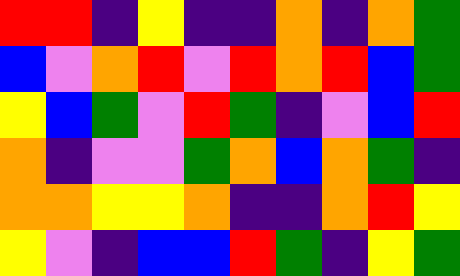[["red", "red", "indigo", "yellow", "indigo", "indigo", "orange", "indigo", "orange", "green"], ["blue", "violet", "orange", "red", "violet", "red", "orange", "red", "blue", "green"], ["yellow", "blue", "green", "violet", "red", "green", "indigo", "violet", "blue", "red"], ["orange", "indigo", "violet", "violet", "green", "orange", "blue", "orange", "green", "indigo"], ["orange", "orange", "yellow", "yellow", "orange", "indigo", "indigo", "orange", "red", "yellow"], ["yellow", "violet", "indigo", "blue", "blue", "red", "green", "indigo", "yellow", "green"]]